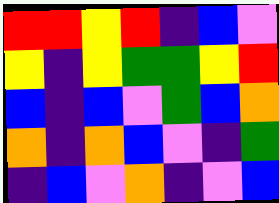[["red", "red", "yellow", "red", "indigo", "blue", "violet"], ["yellow", "indigo", "yellow", "green", "green", "yellow", "red"], ["blue", "indigo", "blue", "violet", "green", "blue", "orange"], ["orange", "indigo", "orange", "blue", "violet", "indigo", "green"], ["indigo", "blue", "violet", "orange", "indigo", "violet", "blue"]]